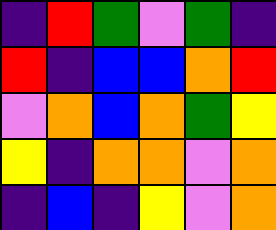[["indigo", "red", "green", "violet", "green", "indigo"], ["red", "indigo", "blue", "blue", "orange", "red"], ["violet", "orange", "blue", "orange", "green", "yellow"], ["yellow", "indigo", "orange", "orange", "violet", "orange"], ["indigo", "blue", "indigo", "yellow", "violet", "orange"]]